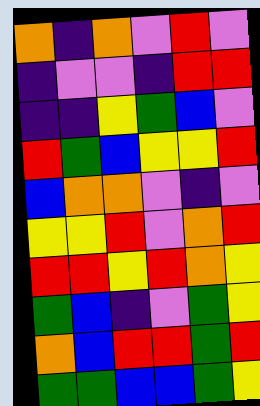[["orange", "indigo", "orange", "violet", "red", "violet"], ["indigo", "violet", "violet", "indigo", "red", "red"], ["indigo", "indigo", "yellow", "green", "blue", "violet"], ["red", "green", "blue", "yellow", "yellow", "red"], ["blue", "orange", "orange", "violet", "indigo", "violet"], ["yellow", "yellow", "red", "violet", "orange", "red"], ["red", "red", "yellow", "red", "orange", "yellow"], ["green", "blue", "indigo", "violet", "green", "yellow"], ["orange", "blue", "red", "red", "green", "red"], ["green", "green", "blue", "blue", "green", "yellow"]]